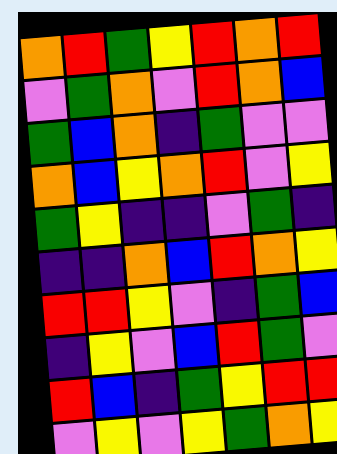[["orange", "red", "green", "yellow", "red", "orange", "red"], ["violet", "green", "orange", "violet", "red", "orange", "blue"], ["green", "blue", "orange", "indigo", "green", "violet", "violet"], ["orange", "blue", "yellow", "orange", "red", "violet", "yellow"], ["green", "yellow", "indigo", "indigo", "violet", "green", "indigo"], ["indigo", "indigo", "orange", "blue", "red", "orange", "yellow"], ["red", "red", "yellow", "violet", "indigo", "green", "blue"], ["indigo", "yellow", "violet", "blue", "red", "green", "violet"], ["red", "blue", "indigo", "green", "yellow", "red", "red"], ["violet", "yellow", "violet", "yellow", "green", "orange", "yellow"]]